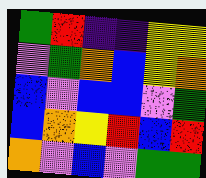[["green", "red", "indigo", "indigo", "yellow", "yellow"], ["violet", "green", "orange", "blue", "yellow", "orange"], ["blue", "violet", "blue", "blue", "violet", "green"], ["blue", "orange", "yellow", "red", "blue", "red"], ["orange", "violet", "blue", "violet", "green", "green"]]